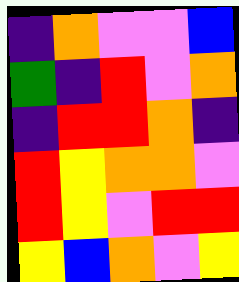[["indigo", "orange", "violet", "violet", "blue"], ["green", "indigo", "red", "violet", "orange"], ["indigo", "red", "red", "orange", "indigo"], ["red", "yellow", "orange", "orange", "violet"], ["red", "yellow", "violet", "red", "red"], ["yellow", "blue", "orange", "violet", "yellow"]]